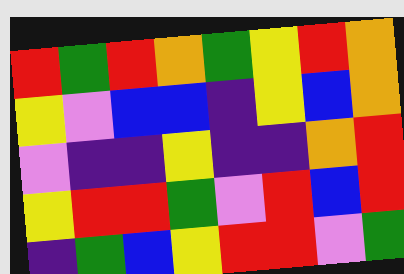[["red", "green", "red", "orange", "green", "yellow", "red", "orange"], ["yellow", "violet", "blue", "blue", "indigo", "yellow", "blue", "orange"], ["violet", "indigo", "indigo", "yellow", "indigo", "indigo", "orange", "red"], ["yellow", "red", "red", "green", "violet", "red", "blue", "red"], ["indigo", "green", "blue", "yellow", "red", "red", "violet", "green"]]